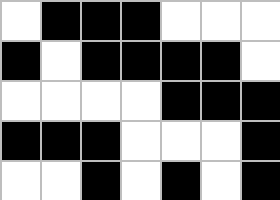[["white", "black", "black", "black", "white", "white", "white"], ["black", "white", "black", "black", "black", "black", "white"], ["white", "white", "white", "white", "black", "black", "black"], ["black", "black", "black", "white", "white", "white", "black"], ["white", "white", "black", "white", "black", "white", "black"]]